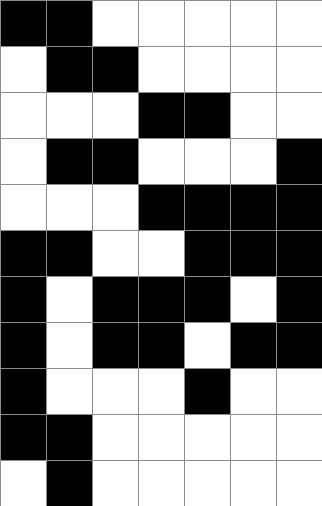[["black", "black", "white", "white", "white", "white", "white"], ["white", "black", "black", "white", "white", "white", "white"], ["white", "white", "white", "black", "black", "white", "white"], ["white", "black", "black", "white", "white", "white", "black"], ["white", "white", "white", "black", "black", "black", "black"], ["black", "black", "white", "white", "black", "black", "black"], ["black", "white", "black", "black", "black", "white", "black"], ["black", "white", "black", "black", "white", "black", "black"], ["black", "white", "white", "white", "black", "white", "white"], ["black", "black", "white", "white", "white", "white", "white"], ["white", "black", "white", "white", "white", "white", "white"]]